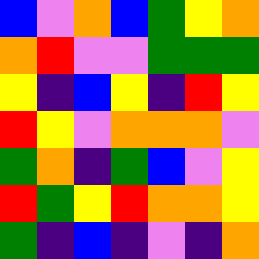[["blue", "violet", "orange", "blue", "green", "yellow", "orange"], ["orange", "red", "violet", "violet", "green", "green", "green"], ["yellow", "indigo", "blue", "yellow", "indigo", "red", "yellow"], ["red", "yellow", "violet", "orange", "orange", "orange", "violet"], ["green", "orange", "indigo", "green", "blue", "violet", "yellow"], ["red", "green", "yellow", "red", "orange", "orange", "yellow"], ["green", "indigo", "blue", "indigo", "violet", "indigo", "orange"]]